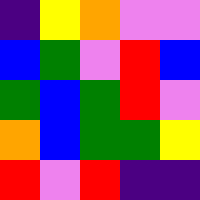[["indigo", "yellow", "orange", "violet", "violet"], ["blue", "green", "violet", "red", "blue"], ["green", "blue", "green", "red", "violet"], ["orange", "blue", "green", "green", "yellow"], ["red", "violet", "red", "indigo", "indigo"]]